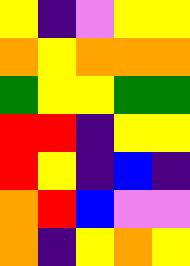[["yellow", "indigo", "violet", "yellow", "yellow"], ["orange", "yellow", "orange", "orange", "orange"], ["green", "yellow", "yellow", "green", "green"], ["red", "red", "indigo", "yellow", "yellow"], ["red", "yellow", "indigo", "blue", "indigo"], ["orange", "red", "blue", "violet", "violet"], ["orange", "indigo", "yellow", "orange", "yellow"]]